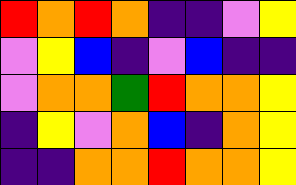[["red", "orange", "red", "orange", "indigo", "indigo", "violet", "yellow"], ["violet", "yellow", "blue", "indigo", "violet", "blue", "indigo", "indigo"], ["violet", "orange", "orange", "green", "red", "orange", "orange", "yellow"], ["indigo", "yellow", "violet", "orange", "blue", "indigo", "orange", "yellow"], ["indigo", "indigo", "orange", "orange", "red", "orange", "orange", "yellow"]]